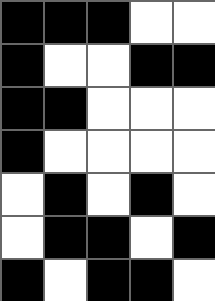[["black", "black", "black", "white", "white"], ["black", "white", "white", "black", "black"], ["black", "black", "white", "white", "white"], ["black", "white", "white", "white", "white"], ["white", "black", "white", "black", "white"], ["white", "black", "black", "white", "black"], ["black", "white", "black", "black", "white"]]